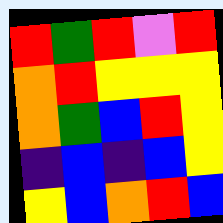[["red", "green", "red", "violet", "red"], ["orange", "red", "yellow", "yellow", "yellow"], ["orange", "green", "blue", "red", "yellow"], ["indigo", "blue", "indigo", "blue", "yellow"], ["yellow", "blue", "orange", "red", "blue"]]